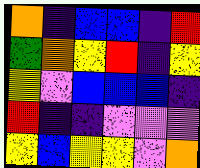[["orange", "indigo", "blue", "blue", "indigo", "red"], ["green", "orange", "yellow", "red", "indigo", "yellow"], ["yellow", "violet", "blue", "blue", "blue", "indigo"], ["red", "indigo", "indigo", "violet", "violet", "violet"], ["yellow", "blue", "yellow", "yellow", "violet", "orange"]]